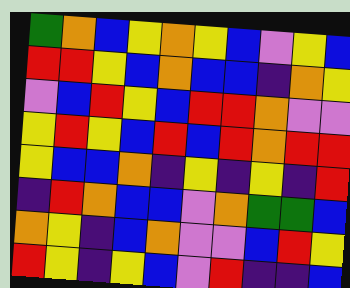[["green", "orange", "blue", "yellow", "orange", "yellow", "blue", "violet", "yellow", "blue"], ["red", "red", "yellow", "blue", "orange", "blue", "blue", "indigo", "orange", "yellow"], ["violet", "blue", "red", "yellow", "blue", "red", "red", "orange", "violet", "violet"], ["yellow", "red", "yellow", "blue", "red", "blue", "red", "orange", "red", "red"], ["yellow", "blue", "blue", "orange", "indigo", "yellow", "indigo", "yellow", "indigo", "red"], ["indigo", "red", "orange", "blue", "blue", "violet", "orange", "green", "green", "blue"], ["orange", "yellow", "indigo", "blue", "orange", "violet", "violet", "blue", "red", "yellow"], ["red", "yellow", "indigo", "yellow", "blue", "violet", "red", "indigo", "indigo", "blue"]]